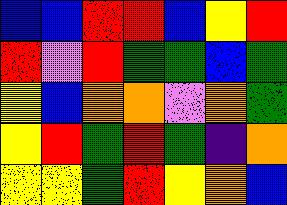[["blue", "blue", "red", "red", "blue", "yellow", "red"], ["red", "violet", "red", "green", "green", "blue", "green"], ["yellow", "blue", "orange", "orange", "violet", "orange", "green"], ["yellow", "red", "green", "red", "green", "indigo", "orange"], ["yellow", "yellow", "green", "red", "yellow", "orange", "blue"]]